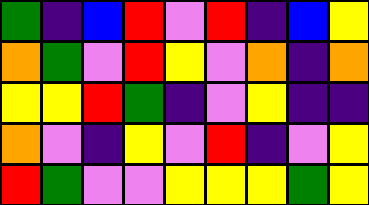[["green", "indigo", "blue", "red", "violet", "red", "indigo", "blue", "yellow"], ["orange", "green", "violet", "red", "yellow", "violet", "orange", "indigo", "orange"], ["yellow", "yellow", "red", "green", "indigo", "violet", "yellow", "indigo", "indigo"], ["orange", "violet", "indigo", "yellow", "violet", "red", "indigo", "violet", "yellow"], ["red", "green", "violet", "violet", "yellow", "yellow", "yellow", "green", "yellow"]]